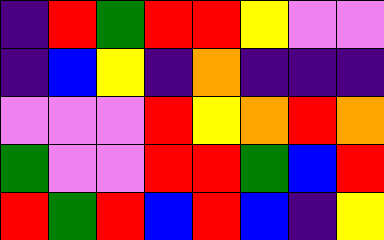[["indigo", "red", "green", "red", "red", "yellow", "violet", "violet"], ["indigo", "blue", "yellow", "indigo", "orange", "indigo", "indigo", "indigo"], ["violet", "violet", "violet", "red", "yellow", "orange", "red", "orange"], ["green", "violet", "violet", "red", "red", "green", "blue", "red"], ["red", "green", "red", "blue", "red", "blue", "indigo", "yellow"]]